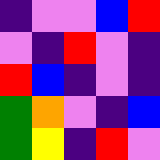[["indigo", "violet", "violet", "blue", "red"], ["violet", "indigo", "red", "violet", "indigo"], ["red", "blue", "indigo", "violet", "indigo"], ["green", "orange", "violet", "indigo", "blue"], ["green", "yellow", "indigo", "red", "violet"]]